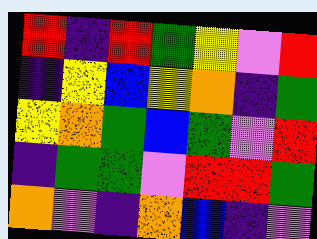[["red", "indigo", "red", "green", "yellow", "violet", "red"], ["indigo", "yellow", "blue", "yellow", "orange", "indigo", "green"], ["yellow", "orange", "green", "blue", "green", "violet", "red"], ["indigo", "green", "green", "violet", "red", "red", "green"], ["orange", "violet", "indigo", "orange", "blue", "indigo", "violet"]]